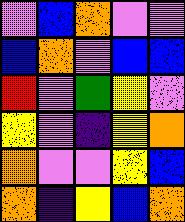[["violet", "blue", "orange", "violet", "violet"], ["blue", "orange", "violet", "blue", "blue"], ["red", "violet", "green", "yellow", "violet"], ["yellow", "violet", "indigo", "yellow", "orange"], ["orange", "violet", "violet", "yellow", "blue"], ["orange", "indigo", "yellow", "blue", "orange"]]